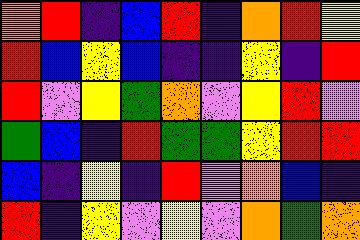[["orange", "red", "indigo", "blue", "red", "indigo", "orange", "red", "yellow"], ["red", "blue", "yellow", "blue", "indigo", "indigo", "yellow", "indigo", "red"], ["red", "violet", "yellow", "green", "orange", "violet", "yellow", "red", "violet"], ["green", "blue", "indigo", "red", "green", "green", "yellow", "red", "red"], ["blue", "indigo", "yellow", "indigo", "red", "violet", "orange", "blue", "indigo"], ["red", "indigo", "yellow", "violet", "yellow", "violet", "orange", "green", "orange"]]